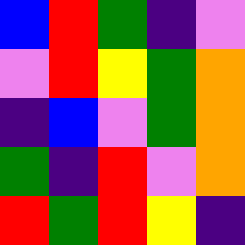[["blue", "red", "green", "indigo", "violet"], ["violet", "red", "yellow", "green", "orange"], ["indigo", "blue", "violet", "green", "orange"], ["green", "indigo", "red", "violet", "orange"], ["red", "green", "red", "yellow", "indigo"]]